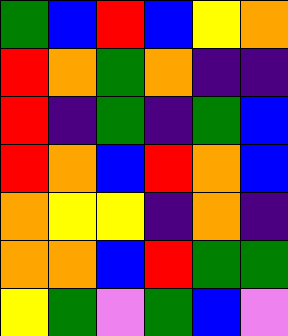[["green", "blue", "red", "blue", "yellow", "orange"], ["red", "orange", "green", "orange", "indigo", "indigo"], ["red", "indigo", "green", "indigo", "green", "blue"], ["red", "orange", "blue", "red", "orange", "blue"], ["orange", "yellow", "yellow", "indigo", "orange", "indigo"], ["orange", "orange", "blue", "red", "green", "green"], ["yellow", "green", "violet", "green", "blue", "violet"]]